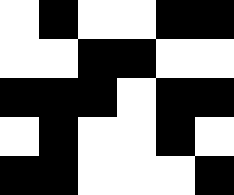[["white", "black", "white", "white", "black", "black"], ["white", "white", "black", "black", "white", "white"], ["black", "black", "black", "white", "black", "black"], ["white", "black", "white", "white", "black", "white"], ["black", "black", "white", "white", "white", "black"]]